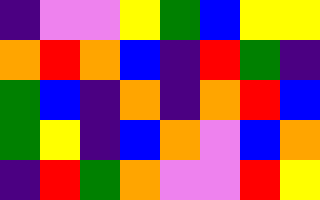[["indigo", "violet", "violet", "yellow", "green", "blue", "yellow", "yellow"], ["orange", "red", "orange", "blue", "indigo", "red", "green", "indigo"], ["green", "blue", "indigo", "orange", "indigo", "orange", "red", "blue"], ["green", "yellow", "indigo", "blue", "orange", "violet", "blue", "orange"], ["indigo", "red", "green", "orange", "violet", "violet", "red", "yellow"]]